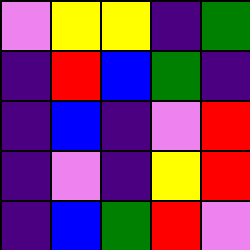[["violet", "yellow", "yellow", "indigo", "green"], ["indigo", "red", "blue", "green", "indigo"], ["indigo", "blue", "indigo", "violet", "red"], ["indigo", "violet", "indigo", "yellow", "red"], ["indigo", "blue", "green", "red", "violet"]]